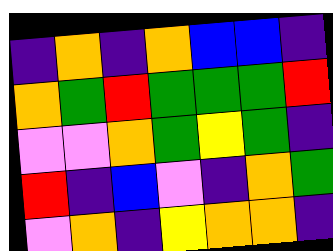[["indigo", "orange", "indigo", "orange", "blue", "blue", "indigo"], ["orange", "green", "red", "green", "green", "green", "red"], ["violet", "violet", "orange", "green", "yellow", "green", "indigo"], ["red", "indigo", "blue", "violet", "indigo", "orange", "green"], ["violet", "orange", "indigo", "yellow", "orange", "orange", "indigo"]]